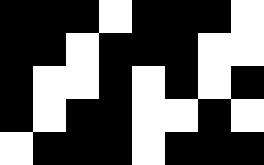[["black", "black", "black", "white", "black", "black", "black", "white"], ["black", "black", "white", "black", "black", "black", "white", "white"], ["black", "white", "white", "black", "white", "black", "white", "black"], ["black", "white", "black", "black", "white", "white", "black", "white"], ["white", "black", "black", "black", "white", "black", "black", "black"]]